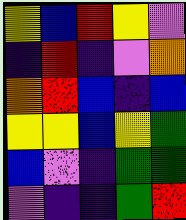[["yellow", "blue", "red", "yellow", "violet"], ["indigo", "red", "indigo", "violet", "orange"], ["orange", "red", "blue", "indigo", "blue"], ["yellow", "yellow", "blue", "yellow", "green"], ["blue", "violet", "indigo", "green", "green"], ["violet", "indigo", "indigo", "green", "red"]]